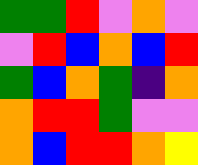[["green", "green", "red", "violet", "orange", "violet"], ["violet", "red", "blue", "orange", "blue", "red"], ["green", "blue", "orange", "green", "indigo", "orange"], ["orange", "red", "red", "green", "violet", "violet"], ["orange", "blue", "red", "red", "orange", "yellow"]]